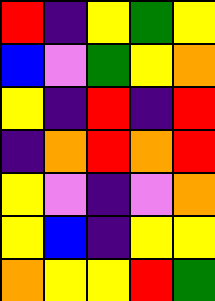[["red", "indigo", "yellow", "green", "yellow"], ["blue", "violet", "green", "yellow", "orange"], ["yellow", "indigo", "red", "indigo", "red"], ["indigo", "orange", "red", "orange", "red"], ["yellow", "violet", "indigo", "violet", "orange"], ["yellow", "blue", "indigo", "yellow", "yellow"], ["orange", "yellow", "yellow", "red", "green"]]